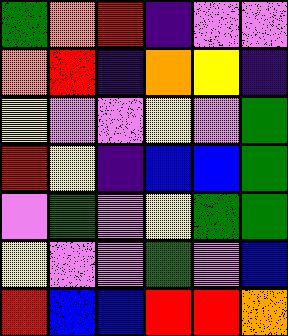[["green", "orange", "red", "indigo", "violet", "violet"], ["orange", "red", "indigo", "orange", "yellow", "indigo"], ["yellow", "violet", "violet", "yellow", "violet", "green"], ["red", "yellow", "indigo", "blue", "blue", "green"], ["violet", "green", "violet", "yellow", "green", "green"], ["yellow", "violet", "violet", "green", "violet", "blue"], ["red", "blue", "blue", "red", "red", "orange"]]